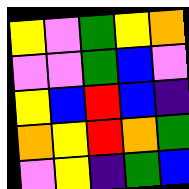[["yellow", "violet", "green", "yellow", "orange"], ["violet", "violet", "green", "blue", "violet"], ["yellow", "blue", "red", "blue", "indigo"], ["orange", "yellow", "red", "orange", "green"], ["violet", "yellow", "indigo", "green", "blue"]]